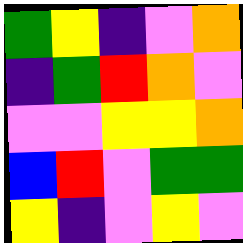[["green", "yellow", "indigo", "violet", "orange"], ["indigo", "green", "red", "orange", "violet"], ["violet", "violet", "yellow", "yellow", "orange"], ["blue", "red", "violet", "green", "green"], ["yellow", "indigo", "violet", "yellow", "violet"]]